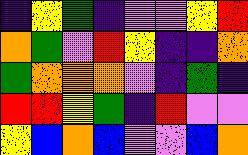[["indigo", "yellow", "green", "indigo", "violet", "violet", "yellow", "red"], ["orange", "green", "violet", "red", "yellow", "indigo", "indigo", "orange"], ["green", "orange", "orange", "orange", "violet", "indigo", "green", "indigo"], ["red", "red", "yellow", "green", "indigo", "red", "violet", "violet"], ["yellow", "blue", "orange", "blue", "violet", "violet", "blue", "orange"]]